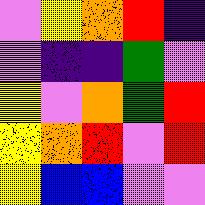[["violet", "yellow", "orange", "red", "indigo"], ["violet", "indigo", "indigo", "green", "violet"], ["yellow", "violet", "orange", "green", "red"], ["yellow", "orange", "red", "violet", "red"], ["yellow", "blue", "blue", "violet", "violet"]]